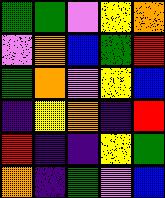[["green", "green", "violet", "yellow", "orange"], ["violet", "orange", "blue", "green", "red"], ["green", "orange", "violet", "yellow", "blue"], ["indigo", "yellow", "orange", "indigo", "red"], ["red", "indigo", "indigo", "yellow", "green"], ["orange", "indigo", "green", "violet", "blue"]]